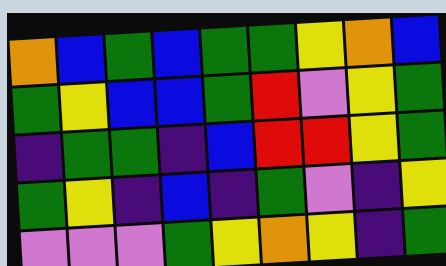[["orange", "blue", "green", "blue", "green", "green", "yellow", "orange", "blue"], ["green", "yellow", "blue", "blue", "green", "red", "violet", "yellow", "green"], ["indigo", "green", "green", "indigo", "blue", "red", "red", "yellow", "green"], ["green", "yellow", "indigo", "blue", "indigo", "green", "violet", "indigo", "yellow"], ["violet", "violet", "violet", "green", "yellow", "orange", "yellow", "indigo", "green"]]